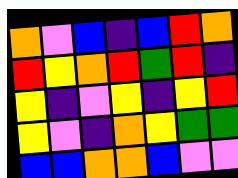[["orange", "violet", "blue", "indigo", "blue", "red", "orange"], ["red", "yellow", "orange", "red", "green", "red", "indigo"], ["yellow", "indigo", "violet", "yellow", "indigo", "yellow", "red"], ["yellow", "violet", "indigo", "orange", "yellow", "green", "green"], ["blue", "blue", "orange", "orange", "blue", "violet", "violet"]]